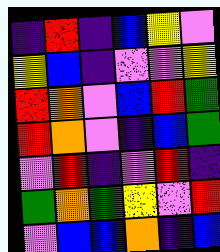[["indigo", "red", "indigo", "blue", "yellow", "violet"], ["yellow", "blue", "indigo", "violet", "violet", "yellow"], ["red", "orange", "violet", "blue", "red", "green"], ["red", "orange", "violet", "indigo", "blue", "green"], ["violet", "red", "indigo", "violet", "red", "indigo"], ["green", "orange", "green", "yellow", "violet", "red"], ["violet", "blue", "blue", "orange", "indigo", "blue"]]